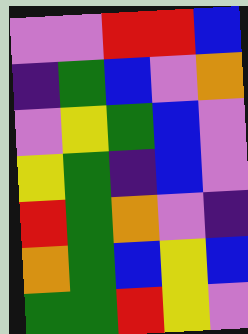[["violet", "violet", "red", "red", "blue"], ["indigo", "green", "blue", "violet", "orange"], ["violet", "yellow", "green", "blue", "violet"], ["yellow", "green", "indigo", "blue", "violet"], ["red", "green", "orange", "violet", "indigo"], ["orange", "green", "blue", "yellow", "blue"], ["green", "green", "red", "yellow", "violet"]]